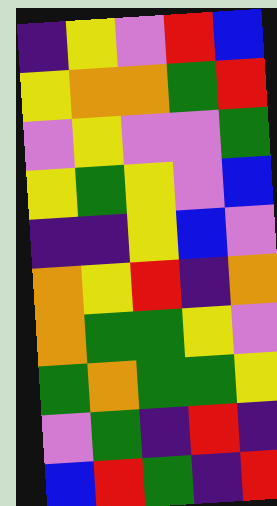[["indigo", "yellow", "violet", "red", "blue"], ["yellow", "orange", "orange", "green", "red"], ["violet", "yellow", "violet", "violet", "green"], ["yellow", "green", "yellow", "violet", "blue"], ["indigo", "indigo", "yellow", "blue", "violet"], ["orange", "yellow", "red", "indigo", "orange"], ["orange", "green", "green", "yellow", "violet"], ["green", "orange", "green", "green", "yellow"], ["violet", "green", "indigo", "red", "indigo"], ["blue", "red", "green", "indigo", "red"]]